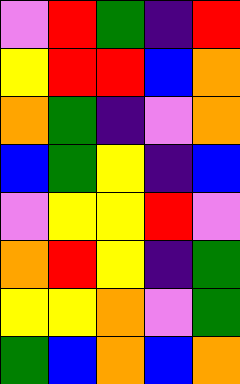[["violet", "red", "green", "indigo", "red"], ["yellow", "red", "red", "blue", "orange"], ["orange", "green", "indigo", "violet", "orange"], ["blue", "green", "yellow", "indigo", "blue"], ["violet", "yellow", "yellow", "red", "violet"], ["orange", "red", "yellow", "indigo", "green"], ["yellow", "yellow", "orange", "violet", "green"], ["green", "blue", "orange", "blue", "orange"]]